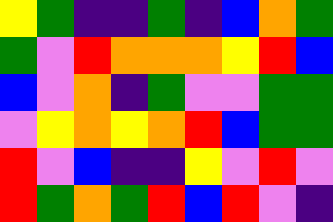[["yellow", "green", "indigo", "indigo", "green", "indigo", "blue", "orange", "green"], ["green", "violet", "red", "orange", "orange", "orange", "yellow", "red", "blue"], ["blue", "violet", "orange", "indigo", "green", "violet", "violet", "green", "green"], ["violet", "yellow", "orange", "yellow", "orange", "red", "blue", "green", "green"], ["red", "violet", "blue", "indigo", "indigo", "yellow", "violet", "red", "violet"], ["red", "green", "orange", "green", "red", "blue", "red", "violet", "indigo"]]